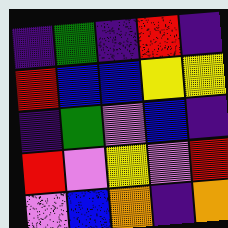[["indigo", "green", "indigo", "red", "indigo"], ["red", "blue", "blue", "yellow", "yellow"], ["indigo", "green", "violet", "blue", "indigo"], ["red", "violet", "yellow", "violet", "red"], ["violet", "blue", "orange", "indigo", "orange"]]